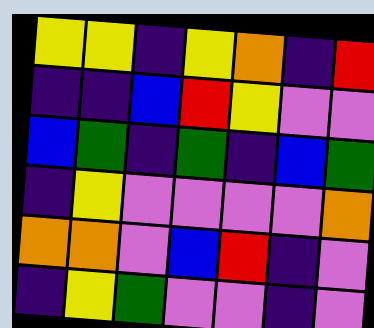[["yellow", "yellow", "indigo", "yellow", "orange", "indigo", "red"], ["indigo", "indigo", "blue", "red", "yellow", "violet", "violet"], ["blue", "green", "indigo", "green", "indigo", "blue", "green"], ["indigo", "yellow", "violet", "violet", "violet", "violet", "orange"], ["orange", "orange", "violet", "blue", "red", "indigo", "violet"], ["indigo", "yellow", "green", "violet", "violet", "indigo", "violet"]]